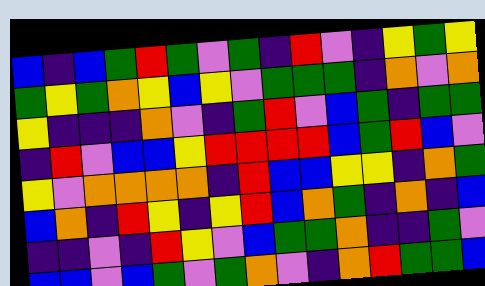[["blue", "indigo", "blue", "green", "red", "green", "violet", "green", "indigo", "red", "violet", "indigo", "yellow", "green", "yellow"], ["green", "yellow", "green", "orange", "yellow", "blue", "yellow", "violet", "green", "green", "green", "indigo", "orange", "violet", "orange"], ["yellow", "indigo", "indigo", "indigo", "orange", "violet", "indigo", "green", "red", "violet", "blue", "green", "indigo", "green", "green"], ["indigo", "red", "violet", "blue", "blue", "yellow", "red", "red", "red", "red", "blue", "green", "red", "blue", "violet"], ["yellow", "violet", "orange", "orange", "orange", "orange", "indigo", "red", "blue", "blue", "yellow", "yellow", "indigo", "orange", "green"], ["blue", "orange", "indigo", "red", "yellow", "indigo", "yellow", "red", "blue", "orange", "green", "indigo", "orange", "indigo", "blue"], ["indigo", "indigo", "violet", "indigo", "red", "yellow", "violet", "blue", "green", "green", "orange", "indigo", "indigo", "green", "violet"], ["blue", "blue", "violet", "blue", "green", "violet", "green", "orange", "violet", "indigo", "orange", "red", "green", "green", "blue"]]